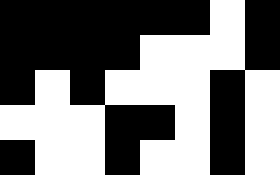[["black", "black", "black", "black", "black", "black", "white", "black"], ["black", "black", "black", "black", "white", "white", "white", "black"], ["black", "white", "black", "white", "white", "white", "black", "white"], ["white", "white", "white", "black", "black", "white", "black", "white"], ["black", "white", "white", "black", "white", "white", "black", "white"]]